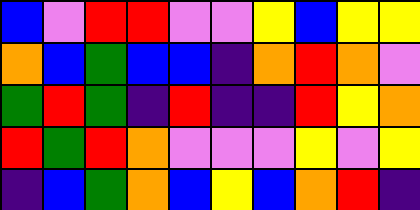[["blue", "violet", "red", "red", "violet", "violet", "yellow", "blue", "yellow", "yellow"], ["orange", "blue", "green", "blue", "blue", "indigo", "orange", "red", "orange", "violet"], ["green", "red", "green", "indigo", "red", "indigo", "indigo", "red", "yellow", "orange"], ["red", "green", "red", "orange", "violet", "violet", "violet", "yellow", "violet", "yellow"], ["indigo", "blue", "green", "orange", "blue", "yellow", "blue", "orange", "red", "indigo"]]